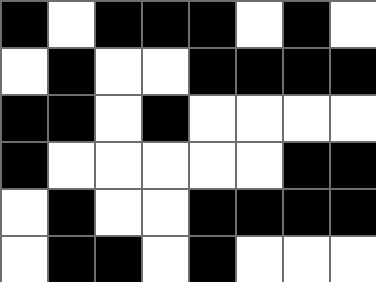[["black", "white", "black", "black", "black", "white", "black", "white"], ["white", "black", "white", "white", "black", "black", "black", "black"], ["black", "black", "white", "black", "white", "white", "white", "white"], ["black", "white", "white", "white", "white", "white", "black", "black"], ["white", "black", "white", "white", "black", "black", "black", "black"], ["white", "black", "black", "white", "black", "white", "white", "white"]]